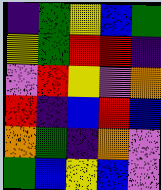[["indigo", "green", "yellow", "blue", "green"], ["yellow", "green", "red", "red", "indigo"], ["violet", "red", "yellow", "violet", "orange"], ["red", "indigo", "blue", "red", "blue"], ["orange", "green", "indigo", "orange", "violet"], ["green", "blue", "yellow", "blue", "violet"]]